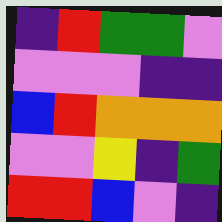[["indigo", "red", "green", "green", "violet"], ["violet", "violet", "violet", "indigo", "indigo"], ["blue", "red", "orange", "orange", "orange"], ["violet", "violet", "yellow", "indigo", "green"], ["red", "red", "blue", "violet", "indigo"]]